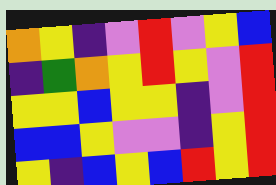[["orange", "yellow", "indigo", "violet", "red", "violet", "yellow", "blue"], ["indigo", "green", "orange", "yellow", "red", "yellow", "violet", "red"], ["yellow", "yellow", "blue", "yellow", "yellow", "indigo", "violet", "red"], ["blue", "blue", "yellow", "violet", "violet", "indigo", "yellow", "red"], ["yellow", "indigo", "blue", "yellow", "blue", "red", "yellow", "red"]]